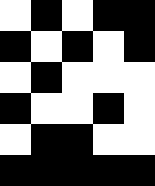[["white", "black", "white", "black", "black"], ["black", "white", "black", "white", "black"], ["white", "black", "white", "white", "white"], ["black", "white", "white", "black", "white"], ["white", "black", "black", "white", "white"], ["black", "black", "black", "black", "black"]]